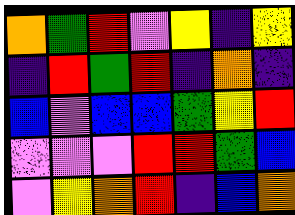[["orange", "green", "red", "violet", "yellow", "indigo", "yellow"], ["indigo", "red", "green", "red", "indigo", "orange", "indigo"], ["blue", "violet", "blue", "blue", "green", "yellow", "red"], ["violet", "violet", "violet", "red", "red", "green", "blue"], ["violet", "yellow", "orange", "red", "indigo", "blue", "orange"]]